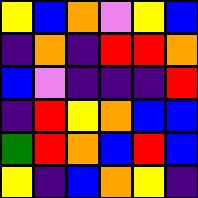[["yellow", "blue", "orange", "violet", "yellow", "blue"], ["indigo", "orange", "indigo", "red", "red", "orange"], ["blue", "violet", "indigo", "indigo", "indigo", "red"], ["indigo", "red", "yellow", "orange", "blue", "blue"], ["green", "red", "orange", "blue", "red", "blue"], ["yellow", "indigo", "blue", "orange", "yellow", "indigo"]]